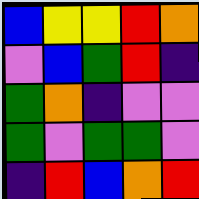[["blue", "yellow", "yellow", "red", "orange"], ["violet", "blue", "green", "red", "indigo"], ["green", "orange", "indigo", "violet", "violet"], ["green", "violet", "green", "green", "violet"], ["indigo", "red", "blue", "orange", "red"]]